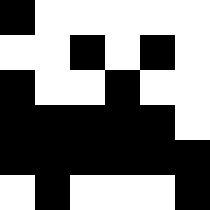[["black", "white", "white", "white", "white", "white"], ["white", "white", "black", "white", "black", "white"], ["black", "white", "white", "black", "white", "white"], ["black", "black", "black", "black", "black", "white"], ["black", "black", "black", "black", "black", "black"], ["white", "black", "white", "white", "white", "black"]]